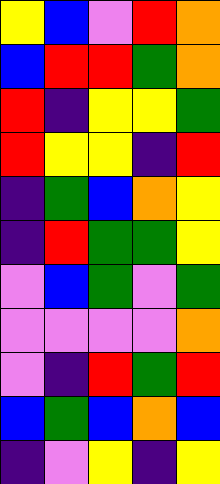[["yellow", "blue", "violet", "red", "orange"], ["blue", "red", "red", "green", "orange"], ["red", "indigo", "yellow", "yellow", "green"], ["red", "yellow", "yellow", "indigo", "red"], ["indigo", "green", "blue", "orange", "yellow"], ["indigo", "red", "green", "green", "yellow"], ["violet", "blue", "green", "violet", "green"], ["violet", "violet", "violet", "violet", "orange"], ["violet", "indigo", "red", "green", "red"], ["blue", "green", "blue", "orange", "blue"], ["indigo", "violet", "yellow", "indigo", "yellow"]]